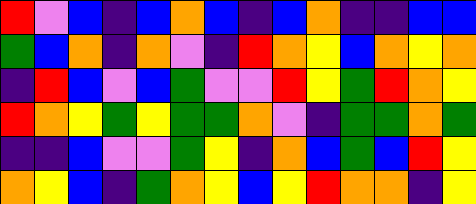[["red", "violet", "blue", "indigo", "blue", "orange", "blue", "indigo", "blue", "orange", "indigo", "indigo", "blue", "blue"], ["green", "blue", "orange", "indigo", "orange", "violet", "indigo", "red", "orange", "yellow", "blue", "orange", "yellow", "orange"], ["indigo", "red", "blue", "violet", "blue", "green", "violet", "violet", "red", "yellow", "green", "red", "orange", "yellow"], ["red", "orange", "yellow", "green", "yellow", "green", "green", "orange", "violet", "indigo", "green", "green", "orange", "green"], ["indigo", "indigo", "blue", "violet", "violet", "green", "yellow", "indigo", "orange", "blue", "green", "blue", "red", "yellow"], ["orange", "yellow", "blue", "indigo", "green", "orange", "yellow", "blue", "yellow", "red", "orange", "orange", "indigo", "yellow"]]